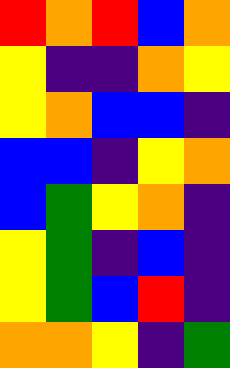[["red", "orange", "red", "blue", "orange"], ["yellow", "indigo", "indigo", "orange", "yellow"], ["yellow", "orange", "blue", "blue", "indigo"], ["blue", "blue", "indigo", "yellow", "orange"], ["blue", "green", "yellow", "orange", "indigo"], ["yellow", "green", "indigo", "blue", "indigo"], ["yellow", "green", "blue", "red", "indigo"], ["orange", "orange", "yellow", "indigo", "green"]]